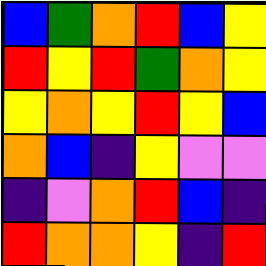[["blue", "green", "orange", "red", "blue", "yellow"], ["red", "yellow", "red", "green", "orange", "yellow"], ["yellow", "orange", "yellow", "red", "yellow", "blue"], ["orange", "blue", "indigo", "yellow", "violet", "violet"], ["indigo", "violet", "orange", "red", "blue", "indigo"], ["red", "orange", "orange", "yellow", "indigo", "red"]]